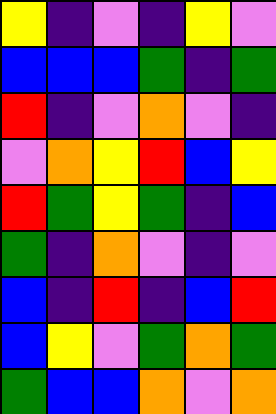[["yellow", "indigo", "violet", "indigo", "yellow", "violet"], ["blue", "blue", "blue", "green", "indigo", "green"], ["red", "indigo", "violet", "orange", "violet", "indigo"], ["violet", "orange", "yellow", "red", "blue", "yellow"], ["red", "green", "yellow", "green", "indigo", "blue"], ["green", "indigo", "orange", "violet", "indigo", "violet"], ["blue", "indigo", "red", "indigo", "blue", "red"], ["blue", "yellow", "violet", "green", "orange", "green"], ["green", "blue", "blue", "orange", "violet", "orange"]]